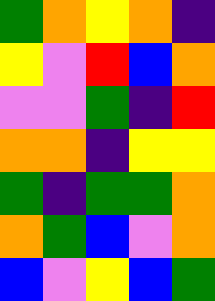[["green", "orange", "yellow", "orange", "indigo"], ["yellow", "violet", "red", "blue", "orange"], ["violet", "violet", "green", "indigo", "red"], ["orange", "orange", "indigo", "yellow", "yellow"], ["green", "indigo", "green", "green", "orange"], ["orange", "green", "blue", "violet", "orange"], ["blue", "violet", "yellow", "blue", "green"]]